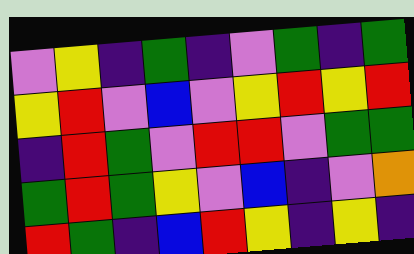[["violet", "yellow", "indigo", "green", "indigo", "violet", "green", "indigo", "green"], ["yellow", "red", "violet", "blue", "violet", "yellow", "red", "yellow", "red"], ["indigo", "red", "green", "violet", "red", "red", "violet", "green", "green"], ["green", "red", "green", "yellow", "violet", "blue", "indigo", "violet", "orange"], ["red", "green", "indigo", "blue", "red", "yellow", "indigo", "yellow", "indigo"]]